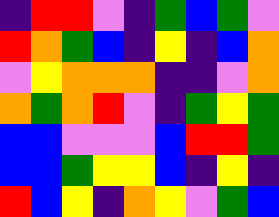[["indigo", "red", "red", "violet", "indigo", "green", "blue", "green", "violet"], ["red", "orange", "green", "blue", "indigo", "yellow", "indigo", "blue", "orange"], ["violet", "yellow", "orange", "orange", "orange", "indigo", "indigo", "violet", "orange"], ["orange", "green", "orange", "red", "violet", "indigo", "green", "yellow", "green"], ["blue", "blue", "violet", "violet", "violet", "blue", "red", "red", "green"], ["blue", "blue", "green", "yellow", "yellow", "blue", "indigo", "yellow", "indigo"], ["red", "blue", "yellow", "indigo", "orange", "yellow", "violet", "green", "blue"]]